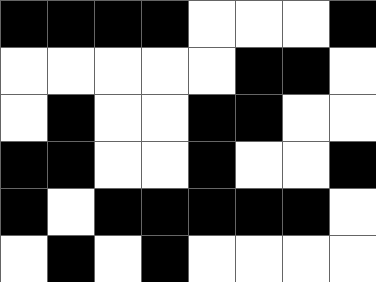[["black", "black", "black", "black", "white", "white", "white", "black"], ["white", "white", "white", "white", "white", "black", "black", "white"], ["white", "black", "white", "white", "black", "black", "white", "white"], ["black", "black", "white", "white", "black", "white", "white", "black"], ["black", "white", "black", "black", "black", "black", "black", "white"], ["white", "black", "white", "black", "white", "white", "white", "white"]]